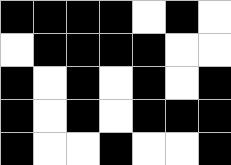[["black", "black", "black", "black", "white", "black", "white"], ["white", "black", "black", "black", "black", "white", "white"], ["black", "white", "black", "white", "black", "white", "black"], ["black", "white", "black", "white", "black", "black", "black"], ["black", "white", "white", "black", "white", "white", "black"]]